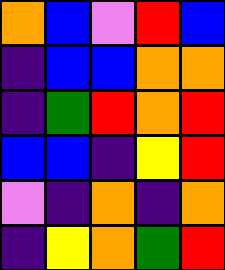[["orange", "blue", "violet", "red", "blue"], ["indigo", "blue", "blue", "orange", "orange"], ["indigo", "green", "red", "orange", "red"], ["blue", "blue", "indigo", "yellow", "red"], ["violet", "indigo", "orange", "indigo", "orange"], ["indigo", "yellow", "orange", "green", "red"]]